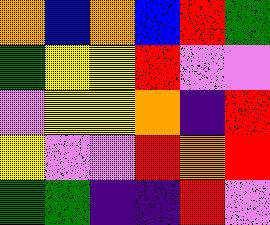[["orange", "blue", "orange", "blue", "red", "green"], ["green", "yellow", "yellow", "red", "violet", "violet"], ["violet", "yellow", "yellow", "orange", "indigo", "red"], ["yellow", "violet", "violet", "red", "orange", "red"], ["green", "green", "indigo", "indigo", "red", "violet"]]